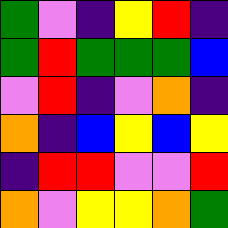[["green", "violet", "indigo", "yellow", "red", "indigo"], ["green", "red", "green", "green", "green", "blue"], ["violet", "red", "indigo", "violet", "orange", "indigo"], ["orange", "indigo", "blue", "yellow", "blue", "yellow"], ["indigo", "red", "red", "violet", "violet", "red"], ["orange", "violet", "yellow", "yellow", "orange", "green"]]